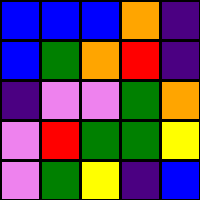[["blue", "blue", "blue", "orange", "indigo"], ["blue", "green", "orange", "red", "indigo"], ["indigo", "violet", "violet", "green", "orange"], ["violet", "red", "green", "green", "yellow"], ["violet", "green", "yellow", "indigo", "blue"]]